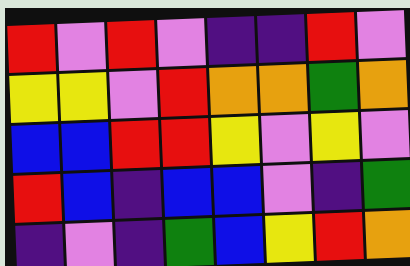[["red", "violet", "red", "violet", "indigo", "indigo", "red", "violet"], ["yellow", "yellow", "violet", "red", "orange", "orange", "green", "orange"], ["blue", "blue", "red", "red", "yellow", "violet", "yellow", "violet"], ["red", "blue", "indigo", "blue", "blue", "violet", "indigo", "green"], ["indigo", "violet", "indigo", "green", "blue", "yellow", "red", "orange"]]